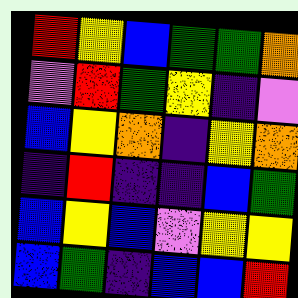[["red", "yellow", "blue", "green", "green", "orange"], ["violet", "red", "green", "yellow", "indigo", "violet"], ["blue", "yellow", "orange", "indigo", "yellow", "orange"], ["indigo", "red", "indigo", "indigo", "blue", "green"], ["blue", "yellow", "blue", "violet", "yellow", "yellow"], ["blue", "green", "indigo", "blue", "blue", "red"]]